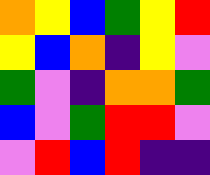[["orange", "yellow", "blue", "green", "yellow", "red"], ["yellow", "blue", "orange", "indigo", "yellow", "violet"], ["green", "violet", "indigo", "orange", "orange", "green"], ["blue", "violet", "green", "red", "red", "violet"], ["violet", "red", "blue", "red", "indigo", "indigo"]]